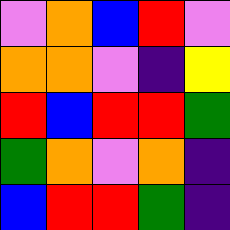[["violet", "orange", "blue", "red", "violet"], ["orange", "orange", "violet", "indigo", "yellow"], ["red", "blue", "red", "red", "green"], ["green", "orange", "violet", "orange", "indigo"], ["blue", "red", "red", "green", "indigo"]]